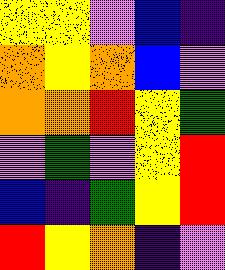[["yellow", "yellow", "violet", "blue", "indigo"], ["orange", "yellow", "orange", "blue", "violet"], ["orange", "orange", "red", "yellow", "green"], ["violet", "green", "violet", "yellow", "red"], ["blue", "indigo", "green", "yellow", "red"], ["red", "yellow", "orange", "indigo", "violet"]]